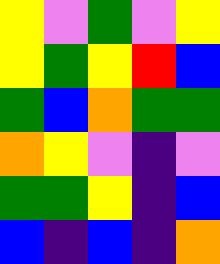[["yellow", "violet", "green", "violet", "yellow"], ["yellow", "green", "yellow", "red", "blue"], ["green", "blue", "orange", "green", "green"], ["orange", "yellow", "violet", "indigo", "violet"], ["green", "green", "yellow", "indigo", "blue"], ["blue", "indigo", "blue", "indigo", "orange"]]